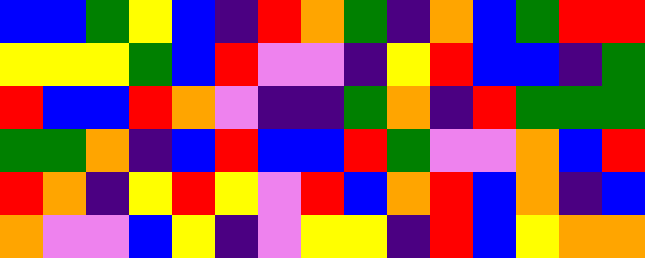[["blue", "blue", "green", "yellow", "blue", "indigo", "red", "orange", "green", "indigo", "orange", "blue", "green", "red", "red"], ["yellow", "yellow", "yellow", "green", "blue", "red", "violet", "violet", "indigo", "yellow", "red", "blue", "blue", "indigo", "green"], ["red", "blue", "blue", "red", "orange", "violet", "indigo", "indigo", "green", "orange", "indigo", "red", "green", "green", "green"], ["green", "green", "orange", "indigo", "blue", "red", "blue", "blue", "red", "green", "violet", "violet", "orange", "blue", "red"], ["red", "orange", "indigo", "yellow", "red", "yellow", "violet", "red", "blue", "orange", "red", "blue", "orange", "indigo", "blue"], ["orange", "violet", "violet", "blue", "yellow", "indigo", "violet", "yellow", "yellow", "indigo", "red", "blue", "yellow", "orange", "orange"]]